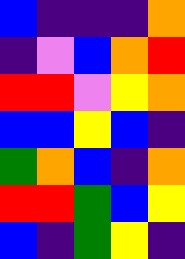[["blue", "indigo", "indigo", "indigo", "orange"], ["indigo", "violet", "blue", "orange", "red"], ["red", "red", "violet", "yellow", "orange"], ["blue", "blue", "yellow", "blue", "indigo"], ["green", "orange", "blue", "indigo", "orange"], ["red", "red", "green", "blue", "yellow"], ["blue", "indigo", "green", "yellow", "indigo"]]